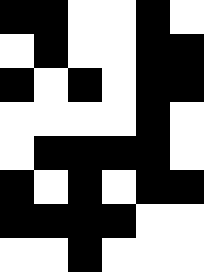[["black", "black", "white", "white", "black", "white"], ["white", "black", "white", "white", "black", "black"], ["black", "white", "black", "white", "black", "black"], ["white", "white", "white", "white", "black", "white"], ["white", "black", "black", "black", "black", "white"], ["black", "white", "black", "white", "black", "black"], ["black", "black", "black", "black", "white", "white"], ["white", "white", "black", "white", "white", "white"]]